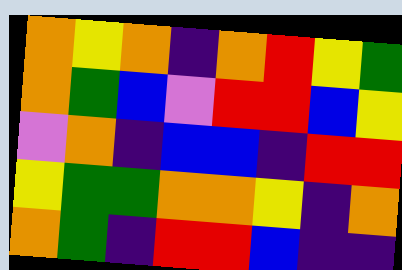[["orange", "yellow", "orange", "indigo", "orange", "red", "yellow", "green"], ["orange", "green", "blue", "violet", "red", "red", "blue", "yellow"], ["violet", "orange", "indigo", "blue", "blue", "indigo", "red", "red"], ["yellow", "green", "green", "orange", "orange", "yellow", "indigo", "orange"], ["orange", "green", "indigo", "red", "red", "blue", "indigo", "indigo"]]